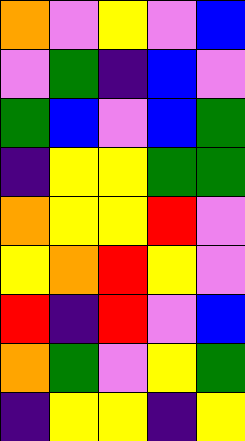[["orange", "violet", "yellow", "violet", "blue"], ["violet", "green", "indigo", "blue", "violet"], ["green", "blue", "violet", "blue", "green"], ["indigo", "yellow", "yellow", "green", "green"], ["orange", "yellow", "yellow", "red", "violet"], ["yellow", "orange", "red", "yellow", "violet"], ["red", "indigo", "red", "violet", "blue"], ["orange", "green", "violet", "yellow", "green"], ["indigo", "yellow", "yellow", "indigo", "yellow"]]